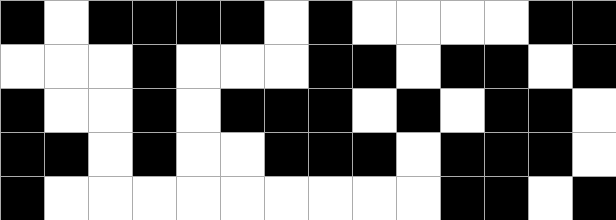[["black", "white", "black", "black", "black", "black", "white", "black", "white", "white", "white", "white", "black", "black"], ["white", "white", "white", "black", "white", "white", "white", "black", "black", "white", "black", "black", "white", "black"], ["black", "white", "white", "black", "white", "black", "black", "black", "white", "black", "white", "black", "black", "white"], ["black", "black", "white", "black", "white", "white", "black", "black", "black", "white", "black", "black", "black", "white"], ["black", "white", "white", "white", "white", "white", "white", "white", "white", "white", "black", "black", "white", "black"]]